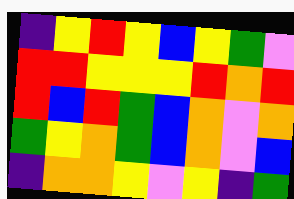[["indigo", "yellow", "red", "yellow", "blue", "yellow", "green", "violet"], ["red", "red", "yellow", "yellow", "yellow", "red", "orange", "red"], ["red", "blue", "red", "green", "blue", "orange", "violet", "orange"], ["green", "yellow", "orange", "green", "blue", "orange", "violet", "blue"], ["indigo", "orange", "orange", "yellow", "violet", "yellow", "indigo", "green"]]